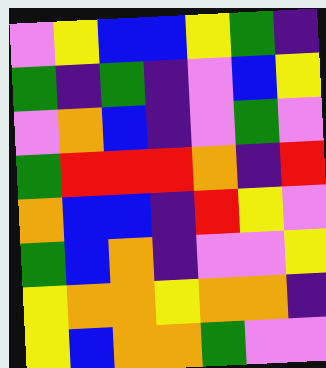[["violet", "yellow", "blue", "blue", "yellow", "green", "indigo"], ["green", "indigo", "green", "indigo", "violet", "blue", "yellow"], ["violet", "orange", "blue", "indigo", "violet", "green", "violet"], ["green", "red", "red", "red", "orange", "indigo", "red"], ["orange", "blue", "blue", "indigo", "red", "yellow", "violet"], ["green", "blue", "orange", "indigo", "violet", "violet", "yellow"], ["yellow", "orange", "orange", "yellow", "orange", "orange", "indigo"], ["yellow", "blue", "orange", "orange", "green", "violet", "violet"]]